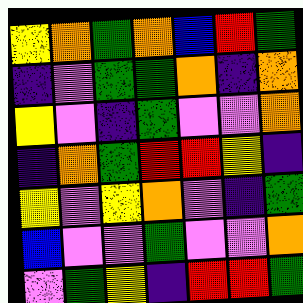[["yellow", "orange", "green", "orange", "blue", "red", "green"], ["indigo", "violet", "green", "green", "orange", "indigo", "orange"], ["yellow", "violet", "indigo", "green", "violet", "violet", "orange"], ["indigo", "orange", "green", "red", "red", "yellow", "indigo"], ["yellow", "violet", "yellow", "orange", "violet", "indigo", "green"], ["blue", "violet", "violet", "green", "violet", "violet", "orange"], ["violet", "green", "yellow", "indigo", "red", "red", "green"]]